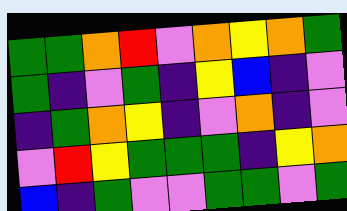[["green", "green", "orange", "red", "violet", "orange", "yellow", "orange", "green"], ["green", "indigo", "violet", "green", "indigo", "yellow", "blue", "indigo", "violet"], ["indigo", "green", "orange", "yellow", "indigo", "violet", "orange", "indigo", "violet"], ["violet", "red", "yellow", "green", "green", "green", "indigo", "yellow", "orange"], ["blue", "indigo", "green", "violet", "violet", "green", "green", "violet", "green"]]